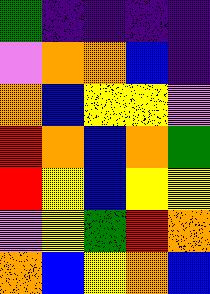[["green", "indigo", "indigo", "indigo", "indigo"], ["violet", "orange", "orange", "blue", "indigo"], ["orange", "blue", "yellow", "yellow", "violet"], ["red", "orange", "blue", "orange", "green"], ["red", "yellow", "blue", "yellow", "yellow"], ["violet", "yellow", "green", "red", "orange"], ["orange", "blue", "yellow", "orange", "blue"]]